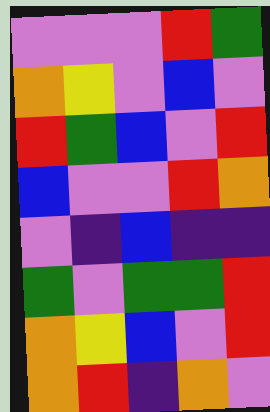[["violet", "violet", "violet", "red", "green"], ["orange", "yellow", "violet", "blue", "violet"], ["red", "green", "blue", "violet", "red"], ["blue", "violet", "violet", "red", "orange"], ["violet", "indigo", "blue", "indigo", "indigo"], ["green", "violet", "green", "green", "red"], ["orange", "yellow", "blue", "violet", "red"], ["orange", "red", "indigo", "orange", "violet"]]